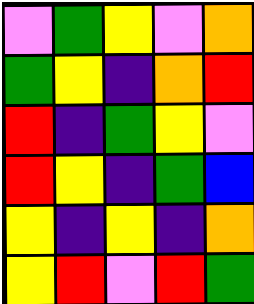[["violet", "green", "yellow", "violet", "orange"], ["green", "yellow", "indigo", "orange", "red"], ["red", "indigo", "green", "yellow", "violet"], ["red", "yellow", "indigo", "green", "blue"], ["yellow", "indigo", "yellow", "indigo", "orange"], ["yellow", "red", "violet", "red", "green"]]